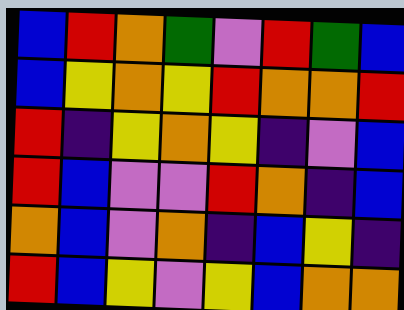[["blue", "red", "orange", "green", "violet", "red", "green", "blue"], ["blue", "yellow", "orange", "yellow", "red", "orange", "orange", "red"], ["red", "indigo", "yellow", "orange", "yellow", "indigo", "violet", "blue"], ["red", "blue", "violet", "violet", "red", "orange", "indigo", "blue"], ["orange", "blue", "violet", "orange", "indigo", "blue", "yellow", "indigo"], ["red", "blue", "yellow", "violet", "yellow", "blue", "orange", "orange"]]